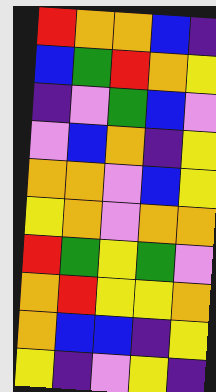[["red", "orange", "orange", "blue", "indigo"], ["blue", "green", "red", "orange", "yellow"], ["indigo", "violet", "green", "blue", "violet"], ["violet", "blue", "orange", "indigo", "yellow"], ["orange", "orange", "violet", "blue", "yellow"], ["yellow", "orange", "violet", "orange", "orange"], ["red", "green", "yellow", "green", "violet"], ["orange", "red", "yellow", "yellow", "orange"], ["orange", "blue", "blue", "indigo", "yellow"], ["yellow", "indigo", "violet", "yellow", "indigo"]]